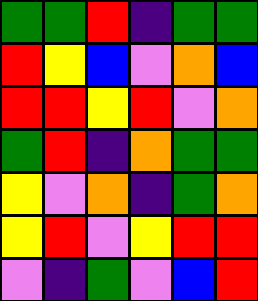[["green", "green", "red", "indigo", "green", "green"], ["red", "yellow", "blue", "violet", "orange", "blue"], ["red", "red", "yellow", "red", "violet", "orange"], ["green", "red", "indigo", "orange", "green", "green"], ["yellow", "violet", "orange", "indigo", "green", "orange"], ["yellow", "red", "violet", "yellow", "red", "red"], ["violet", "indigo", "green", "violet", "blue", "red"]]